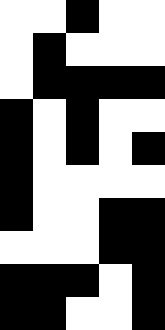[["white", "white", "black", "white", "white"], ["white", "black", "white", "white", "white"], ["white", "black", "black", "black", "black"], ["black", "white", "black", "white", "white"], ["black", "white", "black", "white", "black"], ["black", "white", "white", "white", "white"], ["black", "white", "white", "black", "black"], ["white", "white", "white", "black", "black"], ["black", "black", "black", "white", "black"], ["black", "black", "white", "white", "black"]]